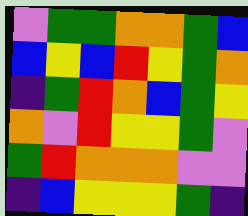[["violet", "green", "green", "orange", "orange", "green", "blue"], ["blue", "yellow", "blue", "red", "yellow", "green", "orange"], ["indigo", "green", "red", "orange", "blue", "green", "yellow"], ["orange", "violet", "red", "yellow", "yellow", "green", "violet"], ["green", "red", "orange", "orange", "orange", "violet", "violet"], ["indigo", "blue", "yellow", "yellow", "yellow", "green", "indigo"]]